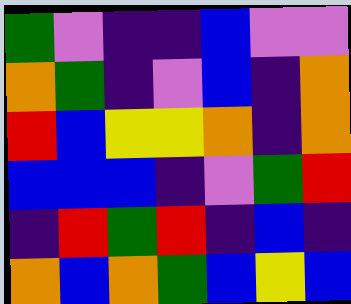[["green", "violet", "indigo", "indigo", "blue", "violet", "violet"], ["orange", "green", "indigo", "violet", "blue", "indigo", "orange"], ["red", "blue", "yellow", "yellow", "orange", "indigo", "orange"], ["blue", "blue", "blue", "indigo", "violet", "green", "red"], ["indigo", "red", "green", "red", "indigo", "blue", "indigo"], ["orange", "blue", "orange", "green", "blue", "yellow", "blue"]]